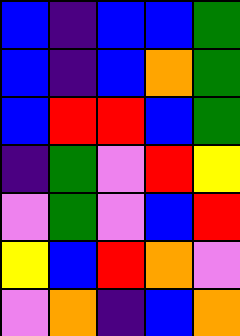[["blue", "indigo", "blue", "blue", "green"], ["blue", "indigo", "blue", "orange", "green"], ["blue", "red", "red", "blue", "green"], ["indigo", "green", "violet", "red", "yellow"], ["violet", "green", "violet", "blue", "red"], ["yellow", "blue", "red", "orange", "violet"], ["violet", "orange", "indigo", "blue", "orange"]]